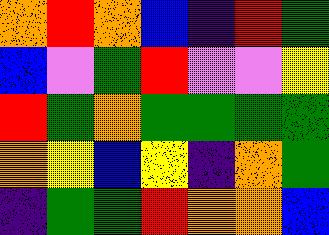[["orange", "red", "orange", "blue", "indigo", "red", "green"], ["blue", "violet", "green", "red", "violet", "violet", "yellow"], ["red", "green", "orange", "green", "green", "green", "green"], ["orange", "yellow", "blue", "yellow", "indigo", "orange", "green"], ["indigo", "green", "green", "red", "orange", "orange", "blue"]]